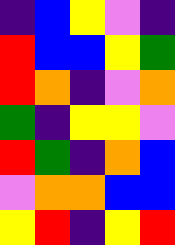[["indigo", "blue", "yellow", "violet", "indigo"], ["red", "blue", "blue", "yellow", "green"], ["red", "orange", "indigo", "violet", "orange"], ["green", "indigo", "yellow", "yellow", "violet"], ["red", "green", "indigo", "orange", "blue"], ["violet", "orange", "orange", "blue", "blue"], ["yellow", "red", "indigo", "yellow", "red"]]